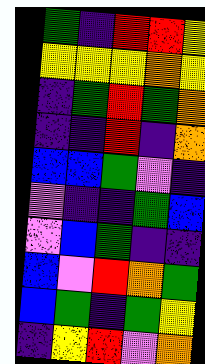[["green", "indigo", "red", "red", "yellow"], ["yellow", "yellow", "yellow", "orange", "yellow"], ["indigo", "green", "red", "green", "orange"], ["indigo", "indigo", "red", "indigo", "orange"], ["blue", "blue", "green", "violet", "indigo"], ["violet", "indigo", "indigo", "green", "blue"], ["violet", "blue", "green", "indigo", "indigo"], ["blue", "violet", "red", "orange", "green"], ["blue", "green", "indigo", "green", "yellow"], ["indigo", "yellow", "red", "violet", "orange"]]